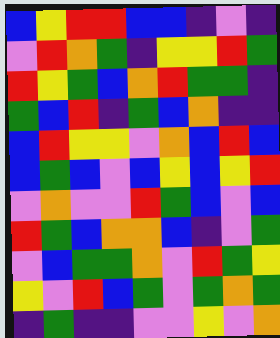[["blue", "yellow", "red", "red", "blue", "blue", "indigo", "violet", "indigo"], ["violet", "red", "orange", "green", "indigo", "yellow", "yellow", "red", "green"], ["red", "yellow", "green", "blue", "orange", "red", "green", "green", "indigo"], ["green", "blue", "red", "indigo", "green", "blue", "orange", "indigo", "indigo"], ["blue", "red", "yellow", "yellow", "violet", "orange", "blue", "red", "blue"], ["blue", "green", "blue", "violet", "blue", "yellow", "blue", "yellow", "red"], ["violet", "orange", "violet", "violet", "red", "green", "blue", "violet", "blue"], ["red", "green", "blue", "orange", "orange", "blue", "indigo", "violet", "green"], ["violet", "blue", "green", "green", "orange", "violet", "red", "green", "yellow"], ["yellow", "violet", "red", "blue", "green", "violet", "green", "orange", "green"], ["indigo", "green", "indigo", "indigo", "violet", "violet", "yellow", "violet", "orange"]]